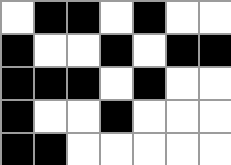[["white", "black", "black", "white", "black", "white", "white"], ["black", "white", "white", "black", "white", "black", "black"], ["black", "black", "black", "white", "black", "white", "white"], ["black", "white", "white", "black", "white", "white", "white"], ["black", "black", "white", "white", "white", "white", "white"]]